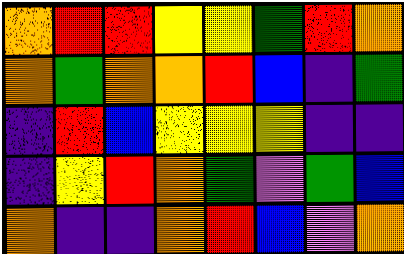[["orange", "red", "red", "yellow", "yellow", "green", "red", "orange"], ["orange", "green", "orange", "orange", "red", "blue", "indigo", "green"], ["indigo", "red", "blue", "yellow", "yellow", "yellow", "indigo", "indigo"], ["indigo", "yellow", "red", "orange", "green", "violet", "green", "blue"], ["orange", "indigo", "indigo", "orange", "red", "blue", "violet", "orange"]]